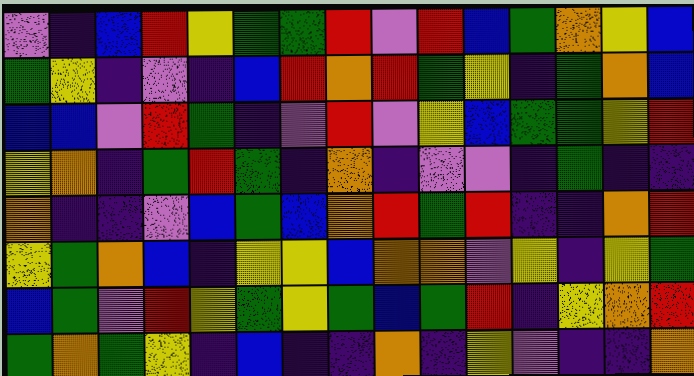[["violet", "indigo", "blue", "red", "yellow", "green", "green", "red", "violet", "red", "blue", "green", "orange", "yellow", "blue"], ["green", "yellow", "indigo", "violet", "indigo", "blue", "red", "orange", "red", "green", "yellow", "indigo", "green", "orange", "blue"], ["blue", "blue", "violet", "red", "green", "indigo", "violet", "red", "violet", "yellow", "blue", "green", "green", "yellow", "red"], ["yellow", "orange", "indigo", "green", "red", "green", "indigo", "orange", "indigo", "violet", "violet", "indigo", "green", "indigo", "indigo"], ["orange", "indigo", "indigo", "violet", "blue", "green", "blue", "orange", "red", "green", "red", "indigo", "indigo", "orange", "red"], ["yellow", "green", "orange", "blue", "indigo", "yellow", "yellow", "blue", "orange", "orange", "violet", "yellow", "indigo", "yellow", "green"], ["blue", "green", "violet", "red", "yellow", "green", "yellow", "green", "blue", "green", "red", "indigo", "yellow", "orange", "red"], ["green", "orange", "green", "yellow", "indigo", "blue", "indigo", "indigo", "orange", "indigo", "yellow", "violet", "indigo", "indigo", "orange"]]